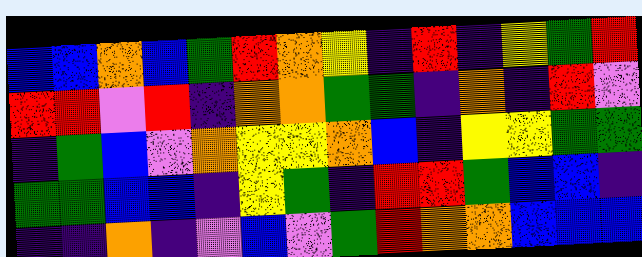[["blue", "blue", "orange", "blue", "green", "red", "orange", "yellow", "indigo", "red", "indigo", "yellow", "green", "red"], ["red", "red", "violet", "red", "indigo", "orange", "orange", "green", "green", "indigo", "orange", "indigo", "red", "violet"], ["indigo", "green", "blue", "violet", "orange", "yellow", "yellow", "orange", "blue", "indigo", "yellow", "yellow", "green", "green"], ["green", "green", "blue", "blue", "indigo", "yellow", "green", "indigo", "red", "red", "green", "blue", "blue", "indigo"], ["indigo", "indigo", "orange", "indigo", "violet", "blue", "violet", "green", "red", "orange", "orange", "blue", "blue", "blue"]]